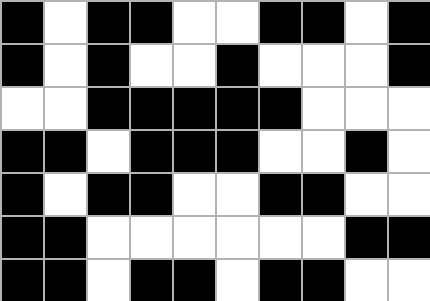[["black", "white", "black", "black", "white", "white", "black", "black", "white", "black"], ["black", "white", "black", "white", "white", "black", "white", "white", "white", "black"], ["white", "white", "black", "black", "black", "black", "black", "white", "white", "white"], ["black", "black", "white", "black", "black", "black", "white", "white", "black", "white"], ["black", "white", "black", "black", "white", "white", "black", "black", "white", "white"], ["black", "black", "white", "white", "white", "white", "white", "white", "black", "black"], ["black", "black", "white", "black", "black", "white", "black", "black", "white", "white"]]